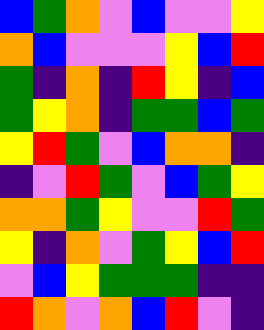[["blue", "green", "orange", "violet", "blue", "violet", "violet", "yellow"], ["orange", "blue", "violet", "violet", "violet", "yellow", "blue", "red"], ["green", "indigo", "orange", "indigo", "red", "yellow", "indigo", "blue"], ["green", "yellow", "orange", "indigo", "green", "green", "blue", "green"], ["yellow", "red", "green", "violet", "blue", "orange", "orange", "indigo"], ["indigo", "violet", "red", "green", "violet", "blue", "green", "yellow"], ["orange", "orange", "green", "yellow", "violet", "violet", "red", "green"], ["yellow", "indigo", "orange", "violet", "green", "yellow", "blue", "red"], ["violet", "blue", "yellow", "green", "green", "green", "indigo", "indigo"], ["red", "orange", "violet", "orange", "blue", "red", "violet", "indigo"]]